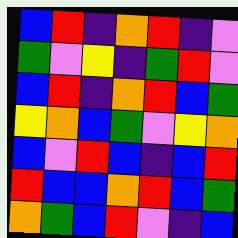[["blue", "red", "indigo", "orange", "red", "indigo", "violet"], ["green", "violet", "yellow", "indigo", "green", "red", "violet"], ["blue", "red", "indigo", "orange", "red", "blue", "green"], ["yellow", "orange", "blue", "green", "violet", "yellow", "orange"], ["blue", "violet", "red", "blue", "indigo", "blue", "red"], ["red", "blue", "blue", "orange", "red", "blue", "green"], ["orange", "green", "blue", "red", "violet", "indigo", "blue"]]